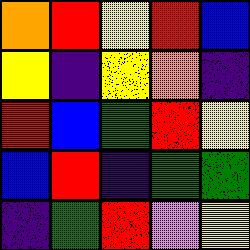[["orange", "red", "yellow", "red", "blue"], ["yellow", "indigo", "yellow", "orange", "indigo"], ["red", "blue", "green", "red", "yellow"], ["blue", "red", "indigo", "green", "green"], ["indigo", "green", "red", "violet", "yellow"]]